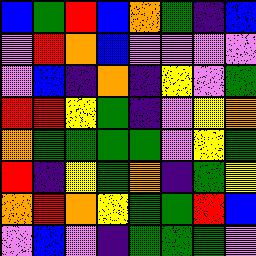[["blue", "green", "red", "blue", "orange", "green", "indigo", "blue"], ["violet", "red", "orange", "blue", "violet", "violet", "violet", "violet"], ["violet", "blue", "indigo", "orange", "indigo", "yellow", "violet", "green"], ["red", "red", "yellow", "green", "indigo", "violet", "yellow", "orange"], ["orange", "green", "green", "green", "green", "violet", "yellow", "green"], ["red", "indigo", "yellow", "green", "orange", "indigo", "green", "yellow"], ["orange", "red", "orange", "yellow", "green", "green", "red", "blue"], ["violet", "blue", "violet", "indigo", "green", "green", "green", "violet"]]